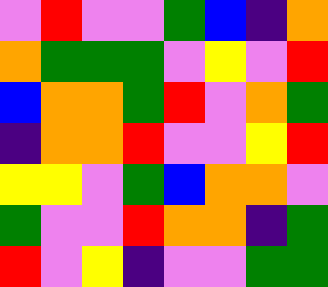[["violet", "red", "violet", "violet", "green", "blue", "indigo", "orange"], ["orange", "green", "green", "green", "violet", "yellow", "violet", "red"], ["blue", "orange", "orange", "green", "red", "violet", "orange", "green"], ["indigo", "orange", "orange", "red", "violet", "violet", "yellow", "red"], ["yellow", "yellow", "violet", "green", "blue", "orange", "orange", "violet"], ["green", "violet", "violet", "red", "orange", "orange", "indigo", "green"], ["red", "violet", "yellow", "indigo", "violet", "violet", "green", "green"]]